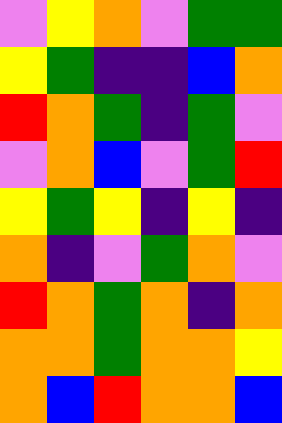[["violet", "yellow", "orange", "violet", "green", "green"], ["yellow", "green", "indigo", "indigo", "blue", "orange"], ["red", "orange", "green", "indigo", "green", "violet"], ["violet", "orange", "blue", "violet", "green", "red"], ["yellow", "green", "yellow", "indigo", "yellow", "indigo"], ["orange", "indigo", "violet", "green", "orange", "violet"], ["red", "orange", "green", "orange", "indigo", "orange"], ["orange", "orange", "green", "orange", "orange", "yellow"], ["orange", "blue", "red", "orange", "orange", "blue"]]